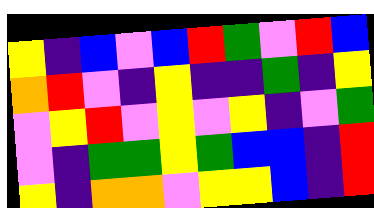[["yellow", "indigo", "blue", "violet", "blue", "red", "green", "violet", "red", "blue"], ["orange", "red", "violet", "indigo", "yellow", "indigo", "indigo", "green", "indigo", "yellow"], ["violet", "yellow", "red", "violet", "yellow", "violet", "yellow", "indigo", "violet", "green"], ["violet", "indigo", "green", "green", "yellow", "green", "blue", "blue", "indigo", "red"], ["yellow", "indigo", "orange", "orange", "violet", "yellow", "yellow", "blue", "indigo", "red"]]